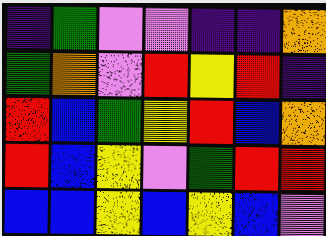[["indigo", "green", "violet", "violet", "indigo", "indigo", "orange"], ["green", "orange", "violet", "red", "yellow", "red", "indigo"], ["red", "blue", "green", "yellow", "red", "blue", "orange"], ["red", "blue", "yellow", "violet", "green", "red", "red"], ["blue", "blue", "yellow", "blue", "yellow", "blue", "violet"]]